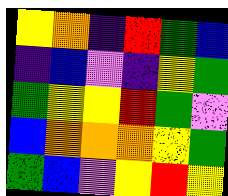[["yellow", "orange", "indigo", "red", "green", "blue"], ["indigo", "blue", "violet", "indigo", "yellow", "green"], ["green", "yellow", "yellow", "red", "green", "violet"], ["blue", "orange", "orange", "orange", "yellow", "green"], ["green", "blue", "violet", "yellow", "red", "yellow"]]